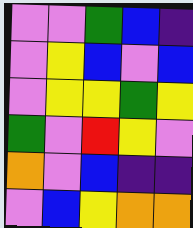[["violet", "violet", "green", "blue", "indigo"], ["violet", "yellow", "blue", "violet", "blue"], ["violet", "yellow", "yellow", "green", "yellow"], ["green", "violet", "red", "yellow", "violet"], ["orange", "violet", "blue", "indigo", "indigo"], ["violet", "blue", "yellow", "orange", "orange"]]